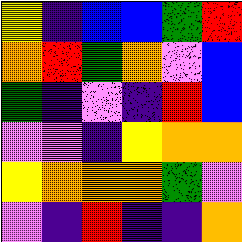[["yellow", "indigo", "blue", "blue", "green", "red"], ["orange", "red", "green", "orange", "violet", "blue"], ["green", "indigo", "violet", "indigo", "red", "blue"], ["violet", "violet", "indigo", "yellow", "orange", "orange"], ["yellow", "orange", "orange", "orange", "green", "violet"], ["violet", "indigo", "red", "indigo", "indigo", "orange"]]